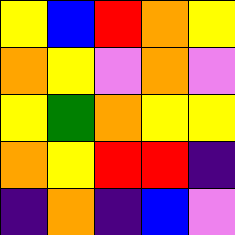[["yellow", "blue", "red", "orange", "yellow"], ["orange", "yellow", "violet", "orange", "violet"], ["yellow", "green", "orange", "yellow", "yellow"], ["orange", "yellow", "red", "red", "indigo"], ["indigo", "orange", "indigo", "blue", "violet"]]